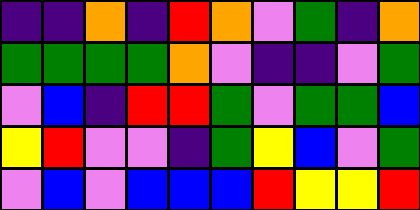[["indigo", "indigo", "orange", "indigo", "red", "orange", "violet", "green", "indigo", "orange"], ["green", "green", "green", "green", "orange", "violet", "indigo", "indigo", "violet", "green"], ["violet", "blue", "indigo", "red", "red", "green", "violet", "green", "green", "blue"], ["yellow", "red", "violet", "violet", "indigo", "green", "yellow", "blue", "violet", "green"], ["violet", "blue", "violet", "blue", "blue", "blue", "red", "yellow", "yellow", "red"]]